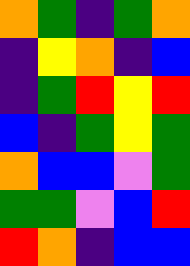[["orange", "green", "indigo", "green", "orange"], ["indigo", "yellow", "orange", "indigo", "blue"], ["indigo", "green", "red", "yellow", "red"], ["blue", "indigo", "green", "yellow", "green"], ["orange", "blue", "blue", "violet", "green"], ["green", "green", "violet", "blue", "red"], ["red", "orange", "indigo", "blue", "blue"]]